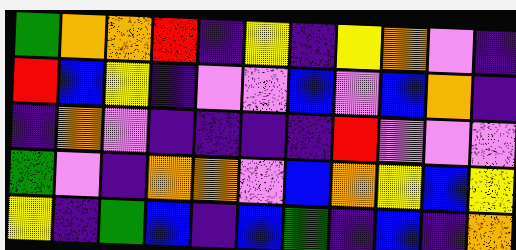[["green", "orange", "orange", "red", "indigo", "yellow", "indigo", "yellow", "orange", "violet", "indigo"], ["red", "blue", "yellow", "indigo", "violet", "violet", "blue", "violet", "blue", "orange", "indigo"], ["indigo", "orange", "violet", "indigo", "indigo", "indigo", "indigo", "red", "violet", "violet", "violet"], ["green", "violet", "indigo", "orange", "orange", "violet", "blue", "orange", "yellow", "blue", "yellow"], ["yellow", "indigo", "green", "blue", "indigo", "blue", "green", "indigo", "blue", "indigo", "orange"]]